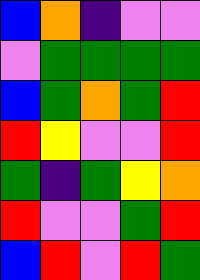[["blue", "orange", "indigo", "violet", "violet"], ["violet", "green", "green", "green", "green"], ["blue", "green", "orange", "green", "red"], ["red", "yellow", "violet", "violet", "red"], ["green", "indigo", "green", "yellow", "orange"], ["red", "violet", "violet", "green", "red"], ["blue", "red", "violet", "red", "green"]]